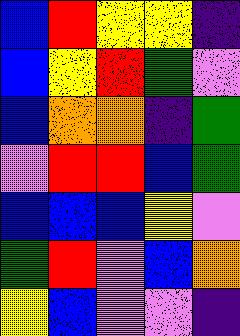[["blue", "red", "yellow", "yellow", "indigo"], ["blue", "yellow", "red", "green", "violet"], ["blue", "orange", "orange", "indigo", "green"], ["violet", "red", "red", "blue", "green"], ["blue", "blue", "blue", "yellow", "violet"], ["green", "red", "violet", "blue", "orange"], ["yellow", "blue", "violet", "violet", "indigo"]]